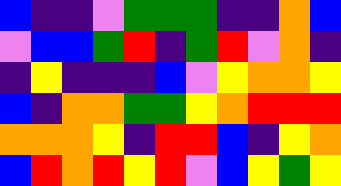[["blue", "indigo", "indigo", "violet", "green", "green", "green", "indigo", "indigo", "orange", "blue"], ["violet", "blue", "blue", "green", "red", "indigo", "green", "red", "violet", "orange", "indigo"], ["indigo", "yellow", "indigo", "indigo", "indigo", "blue", "violet", "yellow", "orange", "orange", "yellow"], ["blue", "indigo", "orange", "orange", "green", "green", "yellow", "orange", "red", "red", "red"], ["orange", "orange", "orange", "yellow", "indigo", "red", "red", "blue", "indigo", "yellow", "orange"], ["blue", "red", "orange", "red", "yellow", "red", "violet", "blue", "yellow", "green", "yellow"]]